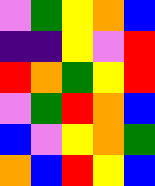[["violet", "green", "yellow", "orange", "blue"], ["indigo", "indigo", "yellow", "violet", "red"], ["red", "orange", "green", "yellow", "red"], ["violet", "green", "red", "orange", "blue"], ["blue", "violet", "yellow", "orange", "green"], ["orange", "blue", "red", "yellow", "blue"]]